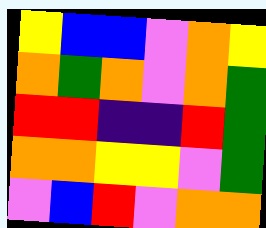[["yellow", "blue", "blue", "violet", "orange", "yellow"], ["orange", "green", "orange", "violet", "orange", "green"], ["red", "red", "indigo", "indigo", "red", "green"], ["orange", "orange", "yellow", "yellow", "violet", "green"], ["violet", "blue", "red", "violet", "orange", "orange"]]